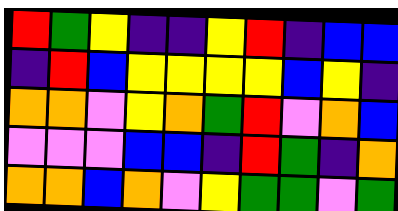[["red", "green", "yellow", "indigo", "indigo", "yellow", "red", "indigo", "blue", "blue"], ["indigo", "red", "blue", "yellow", "yellow", "yellow", "yellow", "blue", "yellow", "indigo"], ["orange", "orange", "violet", "yellow", "orange", "green", "red", "violet", "orange", "blue"], ["violet", "violet", "violet", "blue", "blue", "indigo", "red", "green", "indigo", "orange"], ["orange", "orange", "blue", "orange", "violet", "yellow", "green", "green", "violet", "green"]]